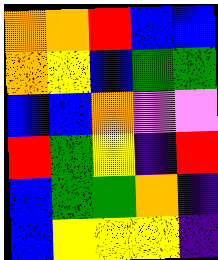[["orange", "orange", "red", "blue", "blue"], ["orange", "yellow", "blue", "green", "green"], ["blue", "blue", "orange", "violet", "violet"], ["red", "green", "yellow", "indigo", "red"], ["blue", "green", "green", "orange", "indigo"], ["blue", "yellow", "yellow", "yellow", "indigo"]]